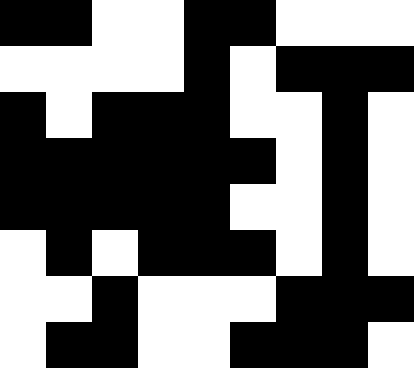[["black", "black", "white", "white", "black", "black", "white", "white", "white"], ["white", "white", "white", "white", "black", "white", "black", "black", "black"], ["black", "white", "black", "black", "black", "white", "white", "black", "white"], ["black", "black", "black", "black", "black", "black", "white", "black", "white"], ["black", "black", "black", "black", "black", "white", "white", "black", "white"], ["white", "black", "white", "black", "black", "black", "white", "black", "white"], ["white", "white", "black", "white", "white", "white", "black", "black", "black"], ["white", "black", "black", "white", "white", "black", "black", "black", "white"]]